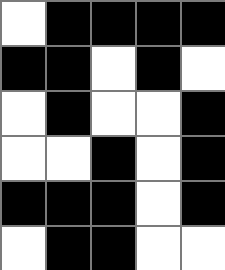[["white", "black", "black", "black", "black"], ["black", "black", "white", "black", "white"], ["white", "black", "white", "white", "black"], ["white", "white", "black", "white", "black"], ["black", "black", "black", "white", "black"], ["white", "black", "black", "white", "white"]]